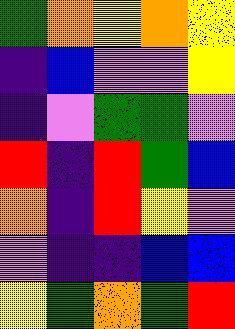[["green", "orange", "yellow", "orange", "yellow"], ["indigo", "blue", "violet", "violet", "yellow"], ["indigo", "violet", "green", "green", "violet"], ["red", "indigo", "red", "green", "blue"], ["orange", "indigo", "red", "yellow", "violet"], ["violet", "indigo", "indigo", "blue", "blue"], ["yellow", "green", "orange", "green", "red"]]